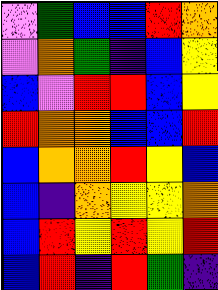[["violet", "green", "blue", "blue", "red", "orange"], ["violet", "orange", "green", "indigo", "blue", "yellow"], ["blue", "violet", "red", "red", "blue", "yellow"], ["red", "orange", "orange", "blue", "blue", "red"], ["blue", "orange", "orange", "red", "yellow", "blue"], ["blue", "indigo", "orange", "yellow", "yellow", "orange"], ["blue", "red", "yellow", "red", "yellow", "red"], ["blue", "red", "indigo", "red", "green", "indigo"]]